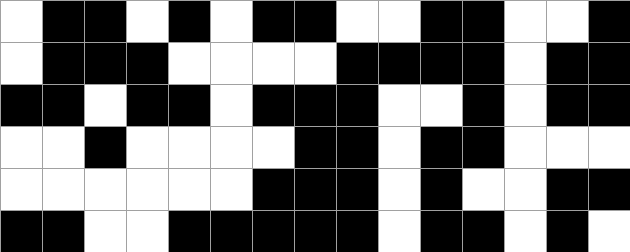[["white", "black", "black", "white", "black", "white", "black", "black", "white", "white", "black", "black", "white", "white", "black"], ["white", "black", "black", "black", "white", "white", "white", "white", "black", "black", "black", "black", "white", "black", "black"], ["black", "black", "white", "black", "black", "white", "black", "black", "black", "white", "white", "black", "white", "black", "black"], ["white", "white", "black", "white", "white", "white", "white", "black", "black", "white", "black", "black", "white", "white", "white"], ["white", "white", "white", "white", "white", "white", "black", "black", "black", "white", "black", "white", "white", "black", "black"], ["black", "black", "white", "white", "black", "black", "black", "black", "black", "white", "black", "black", "white", "black", "white"]]